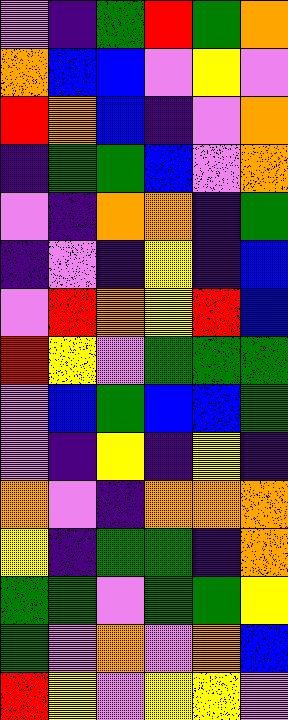[["violet", "indigo", "green", "red", "green", "orange"], ["orange", "blue", "blue", "violet", "yellow", "violet"], ["red", "orange", "blue", "indigo", "violet", "orange"], ["indigo", "green", "green", "blue", "violet", "orange"], ["violet", "indigo", "orange", "orange", "indigo", "green"], ["indigo", "violet", "indigo", "yellow", "indigo", "blue"], ["violet", "red", "orange", "yellow", "red", "blue"], ["red", "yellow", "violet", "green", "green", "green"], ["violet", "blue", "green", "blue", "blue", "green"], ["violet", "indigo", "yellow", "indigo", "yellow", "indigo"], ["orange", "violet", "indigo", "orange", "orange", "orange"], ["yellow", "indigo", "green", "green", "indigo", "orange"], ["green", "green", "violet", "green", "green", "yellow"], ["green", "violet", "orange", "violet", "orange", "blue"], ["red", "yellow", "violet", "yellow", "yellow", "violet"]]